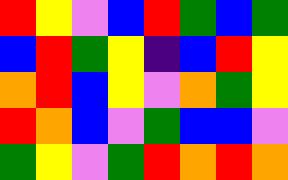[["red", "yellow", "violet", "blue", "red", "green", "blue", "green"], ["blue", "red", "green", "yellow", "indigo", "blue", "red", "yellow"], ["orange", "red", "blue", "yellow", "violet", "orange", "green", "yellow"], ["red", "orange", "blue", "violet", "green", "blue", "blue", "violet"], ["green", "yellow", "violet", "green", "red", "orange", "red", "orange"]]